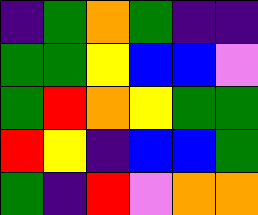[["indigo", "green", "orange", "green", "indigo", "indigo"], ["green", "green", "yellow", "blue", "blue", "violet"], ["green", "red", "orange", "yellow", "green", "green"], ["red", "yellow", "indigo", "blue", "blue", "green"], ["green", "indigo", "red", "violet", "orange", "orange"]]